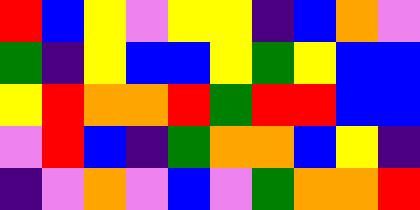[["red", "blue", "yellow", "violet", "yellow", "yellow", "indigo", "blue", "orange", "violet"], ["green", "indigo", "yellow", "blue", "blue", "yellow", "green", "yellow", "blue", "blue"], ["yellow", "red", "orange", "orange", "red", "green", "red", "red", "blue", "blue"], ["violet", "red", "blue", "indigo", "green", "orange", "orange", "blue", "yellow", "indigo"], ["indigo", "violet", "orange", "violet", "blue", "violet", "green", "orange", "orange", "red"]]